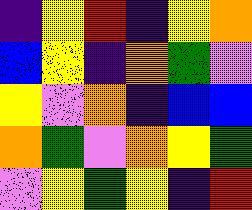[["indigo", "yellow", "red", "indigo", "yellow", "orange"], ["blue", "yellow", "indigo", "orange", "green", "violet"], ["yellow", "violet", "orange", "indigo", "blue", "blue"], ["orange", "green", "violet", "orange", "yellow", "green"], ["violet", "yellow", "green", "yellow", "indigo", "red"]]